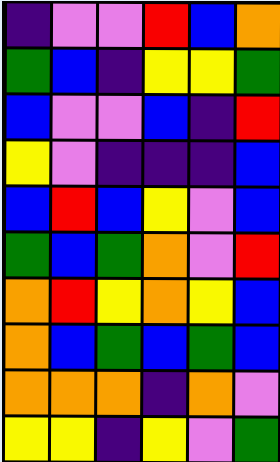[["indigo", "violet", "violet", "red", "blue", "orange"], ["green", "blue", "indigo", "yellow", "yellow", "green"], ["blue", "violet", "violet", "blue", "indigo", "red"], ["yellow", "violet", "indigo", "indigo", "indigo", "blue"], ["blue", "red", "blue", "yellow", "violet", "blue"], ["green", "blue", "green", "orange", "violet", "red"], ["orange", "red", "yellow", "orange", "yellow", "blue"], ["orange", "blue", "green", "blue", "green", "blue"], ["orange", "orange", "orange", "indigo", "orange", "violet"], ["yellow", "yellow", "indigo", "yellow", "violet", "green"]]